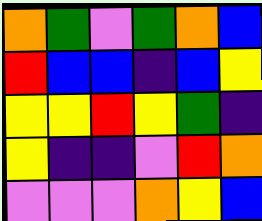[["orange", "green", "violet", "green", "orange", "blue"], ["red", "blue", "blue", "indigo", "blue", "yellow"], ["yellow", "yellow", "red", "yellow", "green", "indigo"], ["yellow", "indigo", "indigo", "violet", "red", "orange"], ["violet", "violet", "violet", "orange", "yellow", "blue"]]